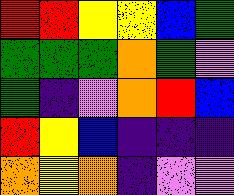[["red", "red", "yellow", "yellow", "blue", "green"], ["green", "green", "green", "orange", "green", "violet"], ["green", "indigo", "violet", "orange", "red", "blue"], ["red", "yellow", "blue", "indigo", "indigo", "indigo"], ["orange", "yellow", "orange", "indigo", "violet", "violet"]]